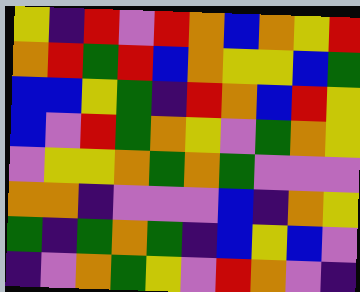[["yellow", "indigo", "red", "violet", "red", "orange", "blue", "orange", "yellow", "red"], ["orange", "red", "green", "red", "blue", "orange", "yellow", "yellow", "blue", "green"], ["blue", "blue", "yellow", "green", "indigo", "red", "orange", "blue", "red", "yellow"], ["blue", "violet", "red", "green", "orange", "yellow", "violet", "green", "orange", "yellow"], ["violet", "yellow", "yellow", "orange", "green", "orange", "green", "violet", "violet", "violet"], ["orange", "orange", "indigo", "violet", "violet", "violet", "blue", "indigo", "orange", "yellow"], ["green", "indigo", "green", "orange", "green", "indigo", "blue", "yellow", "blue", "violet"], ["indigo", "violet", "orange", "green", "yellow", "violet", "red", "orange", "violet", "indigo"]]